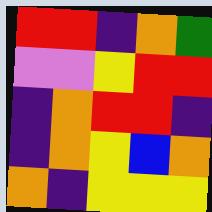[["red", "red", "indigo", "orange", "green"], ["violet", "violet", "yellow", "red", "red"], ["indigo", "orange", "red", "red", "indigo"], ["indigo", "orange", "yellow", "blue", "orange"], ["orange", "indigo", "yellow", "yellow", "yellow"]]